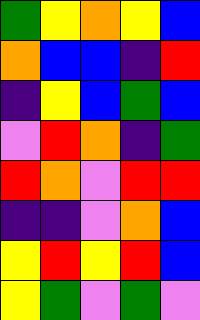[["green", "yellow", "orange", "yellow", "blue"], ["orange", "blue", "blue", "indigo", "red"], ["indigo", "yellow", "blue", "green", "blue"], ["violet", "red", "orange", "indigo", "green"], ["red", "orange", "violet", "red", "red"], ["indigo", "indigo", "violet", "orange", "blue"], ["yellow", "red", "yellow", "red", "blue"], ["yellow", "green", "violet", "green", "violet"]]